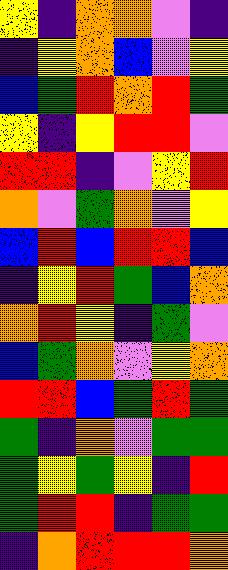[["yellow", "indigo", "orange", "orange", "violet", "indigo"], ["indigo", "yellow", "orange", "blue", "violet", "yellow"], ["blue", "green", "red", "orange", "red", "green"], ["yellow", "indigo", "yellow", "red", "red", "violet"], ["red", "red", "indigo", "violet", "yellow", "red"], ["orange", "violet", "green", "orange", "violet", "yellow"], ["blue", "red", "blue", "red", "red", "blue"], ["indigo", "yellow", "red", "green", "blue", "orange"], ["orange", "red", "yellow", "indigo", "green", "violet"], ["blue", "green", "orange", "violet", "yellow", "orange"], ["red", "red", "blue", "green", "red", "green"], ["green", "indigo", "orange", "violet", "green", "green"], ["green", "yellow", "green", "yellow", "indigo", "red"], ["green", "red", "red", "indigo", "green", "green"], ["indigo", "orange", "red", "red", "red", "orange"]]